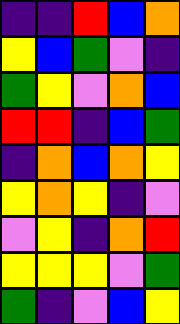[["indigo", "indigo", "red", "blue", "orange"], ["yellow", "blue", "green", "violet", "indigo"], ["green", "yellow", "violet", "orange", "blue"], ["red", "red", "indigo", "blue", "green"], ["indigo", "orange", "blue", "orange", "yellow"], ["yellow", "orange", "yellow", "indigo", "violet"], ["violet", "yellow", "indigo", "orange", "red"], ["yellow", "yellow", "yellow", "violet", "green"], ["green", "indigo", "violet", "blue", "yellow"]]